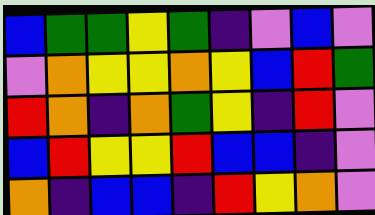[["blue", "green", "green", "yellow", "green", "indigo", "violet", "blue", "violet"], ["violet", "orange", "yellow", "yellow", "orange", "yellow", "blue", "red", "green"], ["red", "orange", "indigo", "orange", "green", "yellow", "indigo", "red", "violet"], ["blue", "red", "yellow", "yellow", "red", "blue", "blue", "indigo", "violet"], ["orange", "indigo", "blue", "blue", "indigo", "red", "yellow", "orange", "violet"]]